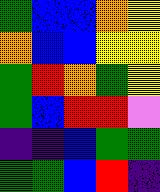[["green", "blue", "blue", "orange", "yellow"], ["orange", "blue", "blue", "yellow", "yellow"], ["green", "red", "orange", "green", "yellow"], ["green", "blue", "red", "red", "violet"], ["indigo", "indigo", "blue", "green", "green"], ["green", "green", "blue", "red", "indigo"]]